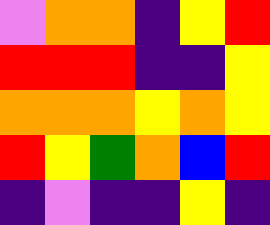[["violet", "orange", "orange", "indigo", "yellow", "red"], ["red", "red", "red", "indigo", "indigo", "yellow"], ["orange", "orange", "orange", "yellow", "orange", "yellow"], ["red", "yellow", "green", "orange", "blue", "red"], ["indigo", "violet", "indigo", "indigo", "yellow", "indigo"]]